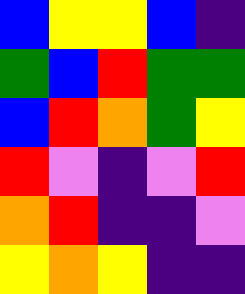[["blue", "yellow", "yellow", "blue", "indigo"], ["green", "blue", "red", "green", "green"], ["blue", "red", "orange", "green", "yellow"], ["red", "violet", "indigo", "violet", "red"], ["orange", "red", "indigo", "indigo", "violet"], ["yellow", "orange", "yellow", "indigo", "indigo"]]